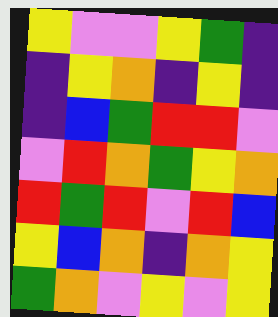[["yellow", "violet", "violet", "yellow", "green", "indigo"], ["indigo", "yellow", "orange", "indigo", "yellow", "indigo"], ["indigo", "blue", "green", "red", "red", "violet"], ["violet", "red", "orange", "green", "yellow", "orange"], ["red", "green", "red", "violet", "red", "blue"], ["yellow", "blue", "orange", "indigo", "orange", "yellow"], ["green", "orange", "violet", "yellow", "violet", "yellow"]]